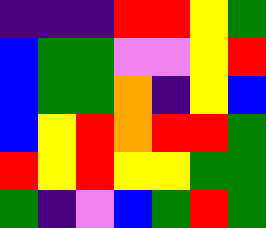[["indigo", "indigo", "indigo", "red", "red", "yellow", "green"], ["blue", "green", "green", "violet", "violet", "yellow", "red"], ["blue", "green", "green", "orange", "indigo", "yellow", "blue"], ["blue", "yellow", "red", "orange", "red", "red", "green"], ["red", "yellow", "red", "yellow", "yellow", "green", "green"], ["green", "indigo", "violet", "blue", "green", "red", "green"]]